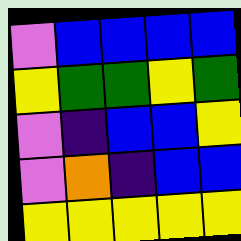[["violet", "blue", "blue", "blue", "blue"], ["yellow", "green", "green", "yellow", "green"], ["violet", "indigo", "blue", "blue", "yellow"], ["violet", "orange", "indigo", "blue", "blue"], ["yellow", "yellow", "yellow", "yellow", "yellow"]]